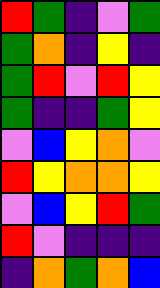[["red", "green", "indigo", "violet", "green"], ["green", "orange", "indigo", "yellow", "indigo"], ["green", "red", "violet", "red", "yellow"], ["green", "indigo", "indigo", "green", "yellow"], ["violet", "blue", "yellow", "orange", "violet"], ["red", "yellow", "orange", "orange", "yellow"], ["violet", "blue", "yellow", "red", "green"], ["red", "violet", "indigo", "indigo", "indigo"], ["indigo", "orange", "green", "orange", "blue"]]